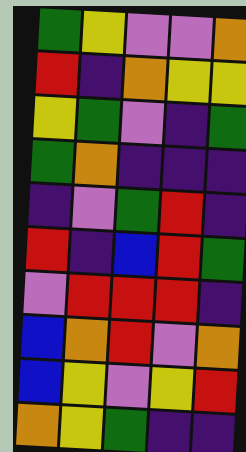[["green", "yellow", "violet", "violet", "orange"], ["red", "indigo", "orange", "yellow", "yellow"], ["yellow", "green", "violet", "indigo", "green"], ["green", "orange", "indigo", "indigo", "indigo"], ["indigo", "violet", "green", "red", "indigo"], ["red", "indigo", "blue", "red", "green"], ["violet", "red", "red", "red", "indigo"], ["blue", "orange", "red", "violet", "orange"], ["blue", "yellow", "violet", "yellow", "red"], ["orange", "yellow", "green", "indigo", "indigo"]]